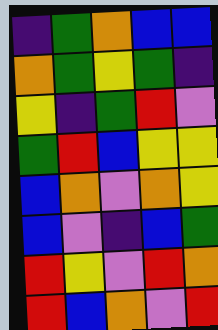[["indigo", "green", "orange", "blue", "blue"], ["orange", "green", "yellow", "green", "indigo"], ["yellow", "indigo", "green", "red", "violet"], ["green", "red", "blue", "yellow", "yellow"], ["blue", "orange", "violet", "orange", "yellow"], ["blue", "violet", "indigo", "blue", "green"], ["red", "yellow", "violet", "red", "orange"], ["red", "blue", "orange", "violet", "red"]]